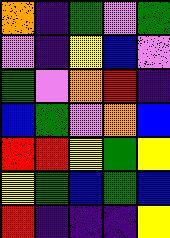[["orange", "indigo", "green", "violet", "green"], ["violet", "indigo", "yellow", "blue", "violet"], ["green", "violet", "orange", "red", "indigo"], ["blue", "green", "violet", "orange", "blue"], ["red", "red", "yellow", "green", "yellow"], ["yellow", "green", "blue", "green", "blue"], ["red", "indigo", "indigo", "indigo", "yellow"]]